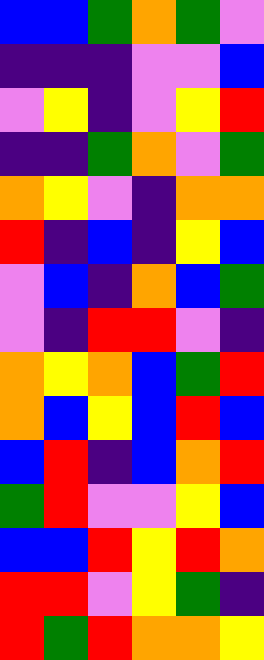[["blue", "blue", "green", "orange", "green", "violet"], ["indigo", "indigo", "indigo", "violet", "violet", "blue"], ["violet", "yellow", "indigo", "violet", "yellow", "red"], ["indigo", "indigo", "green", "orange", "violet", "green"], ["orange", "yellow", "violet", "indigo", "orange", "orange"], ["red", "indigo", "blue", "indigo", "yellow", "blue"], ["violet", "blue", "indigo", "orange", "blue", "green"], ["violet", "indigo", "red", "red", "violet", "indigo"], ["orange", "yellow", "orange", "blue", "green", "red"], ["orange", "blue", "yellow", "blue", "red", "blue"], ["blue", "red", "indigo", "blue", "orange", "red"], ["green", "red", "violet", "violet", "yellow", "blue"], ["blue", "blue", "red", "yellow", "red", "orange"], ["red", "red", "violet", "yellow", "green", "indigo"], ["red", "green", "red", "orange", "orange", "yellow"]]